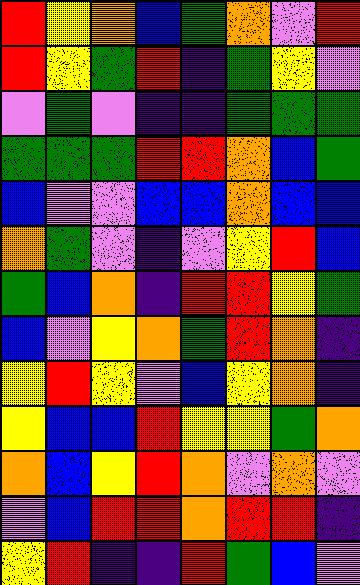[["red", "yellow", "orange", "blue", "green", "orange", "violet", "red"], ["red", "yellow", "green", "red", "indigo", "green", "yellow", "violet"], ["violet", "green", "violet", "indigo", "indigo", "green", "green", "green"], ["green", "green", "green", "red", "red", "orange", "blue", "green"], ["blue", "violet", "violet", "blue", "blue", "orange", "blue", "blue"], ["orange", "green", "violet", "indigo", "violet", "yellow", "red", "blue"], ["green", "blue", "orange", "indigo", "red", "red", "yellow", "green"], ["blue", "violet", "yellow", "orange", "green", "red", "orange", "indigo"], ["yellow", "red", "yellow", "violet", "blue", "yellow", "orange", "indigo"], ["yellow", "blue", "blue", "red", "yellow", "yellow", "green", "orange"], ["orange", "blue", "yellow", "red", "orange", "violet", "orange", "violet"], ["violet", "blue", "red", "red", "orange", "red", "red", "indigo"], ["yellow", "red", "indigo", "indigo", "red", "green", "blue", "violet"]]